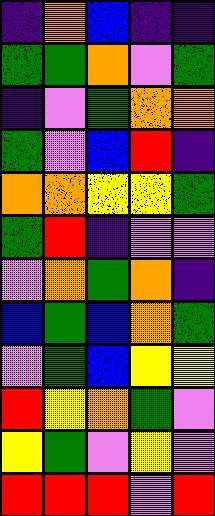[["indigo", "orange", "blue", "indigo", "indigo"], ["green", "green", "orange", "violet", "green"], ["indigo", "violet", "green", "orange", "orange"], ["green", "violet", "blue", "red", "indigo"], ["orange", "orange", "yellow", "yellow", "green"], ["green", "red", "indigo", "violet", "violet"], ["violet", "orange", "green", "orange", "indigo"], ["blue", "green", "blue", "orange", "green"], ["violet", "green", "blue", "yellow", "yellow"], ["red", "yellow", "orange", "green", "violet"], ["yellow", "green", "violet", "yellow", "violet"], ["red", "red", "red", "violet", "red"]]